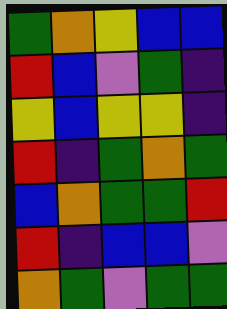[["green", "orange", "yellow", "blue", "blue"], ["red", "blue", "violet", "green", "indigo"], ["yellow", "blue", "yellow", "yellow", "indigo"], ["red", "indigo", "green", "orange", "green"], ["blue", "orange", "green", "green", "red"], ["red", "indigo", "blue", "blue", "violet"], ["orange", "green", "violet", "green", "green"]]